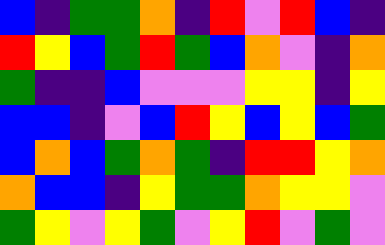[["blue", "indigo", "green", "green", "orange", "indigo", "red", "violet", "red", "blue", "indigo"], ["red", "yellow", "blue", "green", "red", "green", "blue", "orange", "violet", "indigo", "orange"], ["green", "indigo", "indigo", "blue", "violet", "violet", "violet", "yellow", "yellow", "indigo", "yellow"], ["blue", "blue", "indigo", "violet", "blue", "red", "yellow", "blue", "yellow", "blue", "green"], ["blue", "orange", "blue", "green", "orange", "green", "indigo", "red", "red", "yellow", "orange"], ["orange", "blue", "blue", "indigo", "yellow", "green", "green", "orange", "yellow", "yellow", "violet"], ["green", "yellow", "violet", "yellow", "green", "violet", "yellow", "red", "violet", "green", "violet"]]